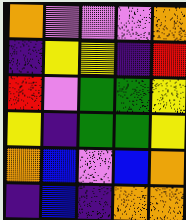[["orange", "violet", "violet", "violet", "orange"], ["indigo", "yellow", "yellow", "indigo", "red"], ["red", "violet", "green", "green", "yellow"], ["yellow", "indigo", "green", "green", "yellow"], ["orange", "blue", "violet", "blue", "orange"], ["indigo", "blue", "indigo", "orange", "orange"]]